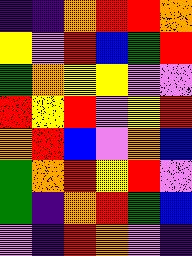[["indigo", "indigo", "orange", "red", "red", "orange"], ["yellow", "violet", "red", "blue", "green", "red"], ["green", "orange", "yellow", "yellow", "violet", "violet"], ["red", "yellow", "red", "violet", "yellow", "red"], ["orange", "red", "blue", "violet", "orange", "blue"], ["green", "orange", "red", "yellow", "red", "violet"], ["green", "indigo", "orange", "red", "green", "blue"], ["violet", "indigo", "red", "orange", "violet", "indigo"]]